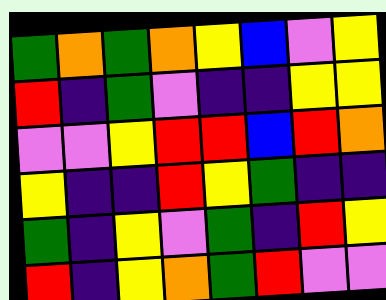[["green", "orange", "green", "orange", "yellow", "blue", "violet", "yellow"], ["red", "indigo", "green", "violet", "indigo", "indigo", "yellow", "yellow"], ["violet", "violet", "yellow", "red", "red", "blue", "red", "orange"], ["yellow", "indigo", "indigo", "red", "yellow", "green", "indigo", "indigo"], ["green", "indigo", "yellow", "violet", "green", "indigo", "red", "yellow"], ["red", "indigo", "yellow", "orange", "green", "red", "violet", "violet"]]